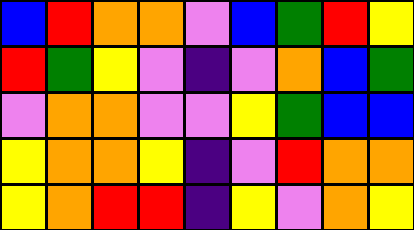[["blue", "red", "orange", "orange", "violet", "blue", "green", "red", "yellow"], ["red", "green", "yellow", "violet", "indigo", "violet", "orange", "blue", "green"], ["violet", "orange", "orange", "violet", "violet", "yellow", "green", "blue", "blue"], ["yellow", "orange", "orange", "yellow", "indigo", "violet", "red", "orange", "orange"], ["yellow", "orange", "red", "red", "indigo", "yellow", "violet", "orange", "yellow"]]